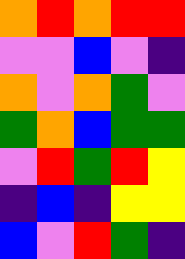[["orange", "red", "orange", "red", "red"], ["violet", "violet", "blue", "violet", "indigo"], ["orange", "violet", "orange", "green", "violet"], ["green", "orange", "blue", "green", "green"], ["violet", "red", "green", "red", "yellow"], ["indigo", "blue", "indigo", "yellow", "yellow"], ["blue", "violet", "red", "green", "indigo"]]